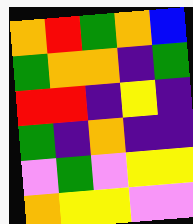[["orange", "red", "green", "orange", "blue"], ["green", "orange", "orange", "indigo", "green"], ["red", "red", "indigo", "yellow", "indigo"], ["green", "indigo", "orange", "indigo", "indigo"], ["violet", "green", "violet", "yellow", "yellow"], ["orange", "yellow", "yellow", "violet", "violet"]]